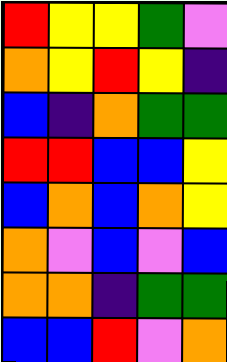[["red", "yellow", "yellow", "green", "violet"], ["orange", "yellow", "red", "yellow", "indigo"], ["blue", "indigo", "orange", "green", "green"], ["red", "red", "blue", "blue", "yellow"], ["blue", "orange", "blue", "orange", "yellow"], ["orange", "violet", "blue", "violet", "blue"], ["orange", "orange", "indigo", "green", "green"], ["blue", "blue", "red", "violet", "orange"]]